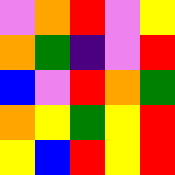[["violet", "orange", "red", "violet", "yellow"], ["orange", "green", "indigo", "violet", "red"], ["blue", "violet", "red", "orange", "green"], ["orange", "yellow", "green", "yellow", "red"], ["yellow", "blue", "red", "yellow", "red"]]